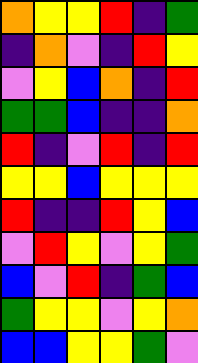[["orange", "yellow", "yellow", "red", "indigo", "green"], ["indigo", "orange", "violet", "indigo", "red", "yellow"], ["violet", "yellow", "blue", "orange", "indigo", "red"], ["green", "green", "blue", "indigo", "indigo", "orange"], ["red", "indigo", "violet", "red", "indigo", "red"], ["yellow", "yellow", "blue", "yellow", "yellow", "yellow"], ["red", "indigo", "indigo", "red", "yellow", "blue"], ["violet", "red", "yellow", "violet", "yellow", "green"], ["blue", "violet", "red", "indigo", "green", "blue"], ["green", "yellow", "yellow", "violet", "yellow", "orange"], ["blue", "blue", "yellow", "yellow", "green", "violet"]]